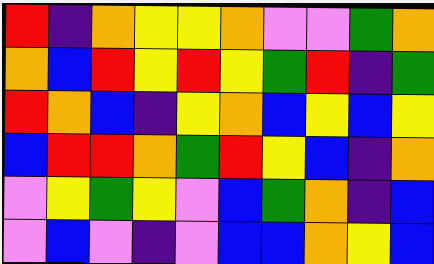[["red", "indigo", "orange", "yellow", "yellow", "orange", "violet", "violet", "green", "orange"], ["orange", "blue", "red", "yellow", "red", "yellow", "green", "red", "indigo", "green"], ["red", "orange", "blue", "indigo", "yellow", "orange", "blue", "yellow", "blue", "yellow"], ["blue", "red", "red", "orange", "green", "red", "yellow", "blue", "indigo", "orange"], ["violet", "yellow", "green", "yellow", "violet", "blue", "green", "orange", "indigo", "blue"], ["violet", "blue", "violet", "indigo", "violet", "blue", "blue", "orange", "yellow", "blue"]]